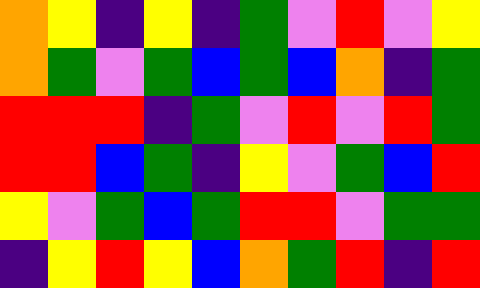[["orange", "yellow", "indigo", "yellow", "indigo", "green", "violet", "red", "violet", "yellow"], ["orange", "green", "violet", "green", "blue", "green", "blue", "orange", "indigo", "green"], ["red", "red", "red", "indigo", "green", "violet", "red", "violet", "red", "green"], ["red", "red", "blue", "green", "indigo", "yellow", "violet", "green", "blue", "red"], ["yellow", "violet", "green", "blue", "green", "red", "red", "violet", "green", "green"], ["indigo", "yellow", "red", "yellow", "blue", "orange", "green", "red", "indigo", "red"]]